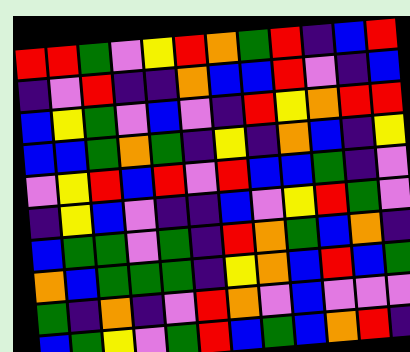[["red", "red", "green", "violet", "yellow", "red", "orange", "green", "red", "indigo", "blue", "red"], ["indigo", "violet", "red", "indigo", "indigo", "orange", "blue", "blue", "red", "violet", "indigo", "blue"], ["blue", "yellow", "green", "violet", "blue", "violet", "indigo", "red", "yellow", "orange", "red", "red"], ["blue", "blue", "green", "orange", "green", "indigo", "yellow", "indigo", "orange", "blue", "indigo", "yellow"], ["violet", "yellow", "red", "blue", "red", "violet", "red", "blue", "blue", "green", "indigo", "violet"], ["indigo", "yellow", "blue", "violet", "indigo", "indigo", "blue", "violet", "yellow", "red", "green", "violet"], ["blue", "green", "green", "violet", "green", "indigo", "red", "orange", "green", "blue", "orange", "indigo"], ["orange", "blue", "green", "green", "green", "indigo", "yellow", "orange", "blue", "red", "blue", "green"], ["green", "indigo", "orange", "indigo", "violet", "red", "orange", "violet", "blue", "violet", "violet", "violet"], ["blue", "green", "yellow", "violet", "green", "red", "blue", "green", "blue", "orange", "red", "indigo"]]